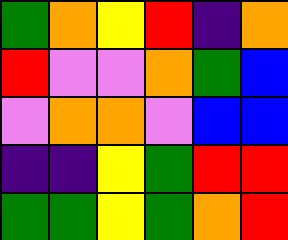[["green", "orange", "yellow", "red", "indigo", "orange"], ["red", "violet", "violet", "orange", "green", "blue"], ["violet", "orange", "orange", "violet", "blue", "blue"], ["indigo", "indigo", "yellow", "green", "red", "red"], ["green", "green", "yellow", "green", "orange", "red"]]